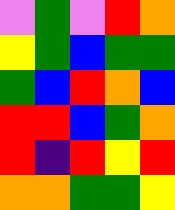[["violet", "green", "violet", "red", "orange"], ["yellow", "green", "blue", "green", "green"], ["green", "blue", "red", "orange", "blue"], ["red", "red", "blue", "green", "orange"], ["red", "indigo", "red", "yellow", "red"], ["orange", "orange", "green", "green", "yellow"]]